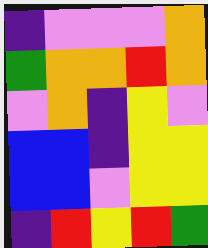[["indigo", "violet", "violet", "violet", "orange"], ["green", "orange", "orange", "red", "orange"], ["violet", "orange", "indigo", "yellow", "violet"], ["blue", "blue", "indigo", "yellow", "yellow"], ["blue", "blue", "violet", "yellow", "yellow"], ["indigo", "red", "yellow", "red", "green"]]